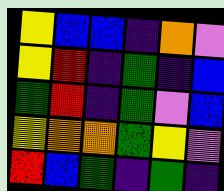[["yellow", "blue", "blue", "indigo", "orange", "violet"], ["yellow", "red", "indigo", "green", "indigo", "blue"], ["green", "red", "indigo", "green", "violet", "blue"], ["yellow", "orange", "orange", "green", "yellow", "violet"], ["red", "blue", "green", "indigo", "green", "indigo"]]